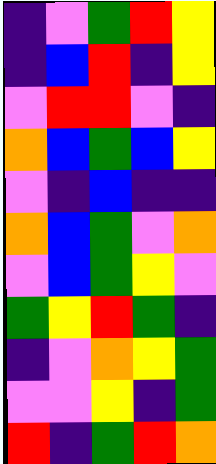[["indigo", "violet", "green", "red", "yellow"], ["indigo", "blue", "red", "indigo", "yellow"], ["violet", "red", "red", "violet", "indigo"], ["orange", "blue", "green", "blue", "yellow"], ["violet", "indigo", "blue", "indigo", "indigo"], ["orange", "blue", "green", "violet", "orange"], ["violet", "blue", "green", "yellow", "violet"], ["green", "yellow", "red", "green", "indigo"], ["indigo", "violet", "orange", "yellow", "green"], ["violet", "violet", "yellow", "indigo", "green"], ["red", "indigo", "green", "red", "orange"]]